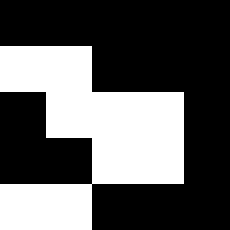[["black", "black", "black", "black", "black"], ["white", "white", "black", "black", "black"], ["black", "white", "white", "white", "black"], ["black", "black", "white", "white", "black"], ["white", "white", "black", "black", "black"]]